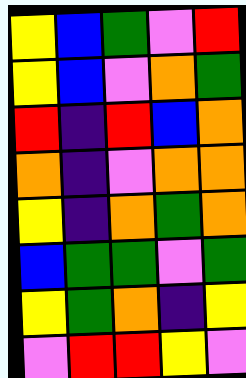[["yellow", "blue", "green", "violet", "red"], ["yellow", "blue", "violet", "orange", "green"], ["red", "indigo", "red", "blue", "orange"], ["orange", "indigo", "violet", "orange", "orange"], ["yellow", "indigo", "orange", "green", "orange"], ["blue", "green", "green", "violet", "green"], ["yellow", "green", "orange", "indigo", "yellow"], ["violet", "red", "red", "yellow", "violet"]]